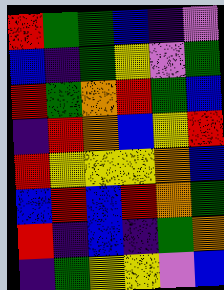[["red", "green", "green", "blue", "indigo", "violet"], ["blue", "indigo", "green", "yellow", "violet", "green"], ["red", "green", "orange", "red", "green", "blue"], ["indigo", "red", "orange", "blue", "yellow", "red"], ["red", "yellow", "yellow", "yellow", "orange", "blue"], ["blue", "red", "blue", "red", "orange", "green"], ["red", "indigo", "blue", "indigo", "green", "orange"], ["indigo", "green", "yellow", "yellow", "violet", "blue"]]